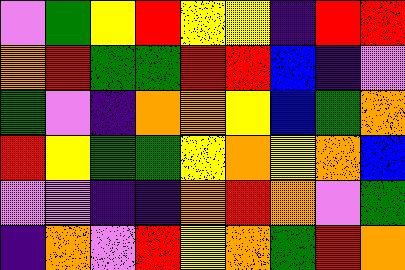[["violet", "green", "yellow", "red", "yellow", "yellow", "indigo", "red", "red"], ["orange", "red", "green", "green", "red", "red", "blue", "indigo", "violet"], ["green", "violet", "indigo", "orange", "orange", "yellow", "blue", "green", "orange"], ["red", "yellow", "green", "green", "yellow", "orange", "yellow", "orange", "blue"], ["violet", "violet", "indigo", "indigo", "orange", "red", "orange", "violet", "green"], ["indigo", "orange", "violet", "red", "yellow", "orange", "green", "red", "orange"]]